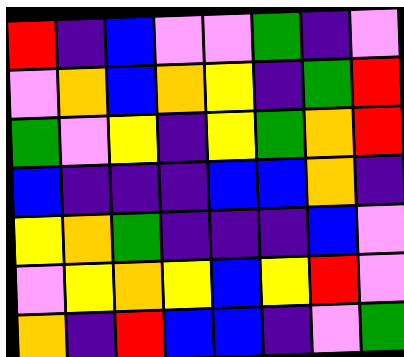[["red", "indigo", "blue", "violet", "violet", "green", "indigo", "violet"], ["violet", "orange", "blue", "orange", "yellow", "indigo", "green", "red"], ["green", "violet", "yellow", "indigo", "yellow", "green", "orange", "red"], ["blue", "indigo", "indigo", "indigo", "blue", "blue", "orange", "indigo"], ["yellow", "orange", "green", "indigo", "indigo", "indigo", "blue", "violet"], ["violet", "yellow", "orange", "yellow", "blue", "yellow", "red", "violet"], ["orange", "indigo", "red", "blue", "blue", "indigo", "violet", "green"]]